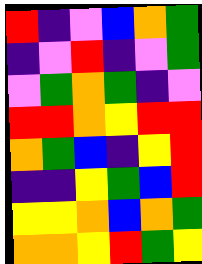[["red", "indigo", "violet", "blue", "orange", "green"], ["indigo", "violet", "red", "indigo", "violet", "green"], ["violet", "green", "orange", "green", "indigo", "violet"], ["red", "red", "orange", "yellow", "red", "red"], ["orange", "green", "blue", "indigo", "yellow", "red"], ["indigo", "indigo", "yellow", "green", "blue", "red"], ["yellow", "yellow", "orange", "blue", "orange", "green"], ["orange", "orange", "yellow", "red", "green", "yellow"]]